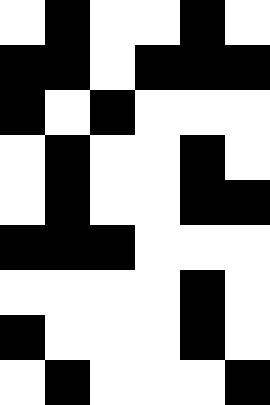[["white", "black", "white", "white", "black", "white"], ["black", "black", "white", "black", "black", "black"], ["black", "white", "black", "white", "white", "white"], ["white", "black", "white", "white", "black", "white"], ["white", "black", "white", "white", "black", "black"], ["black", "black", "black", "white", "white", "white"], ["white", "white", "white", "white", "black", "white"], ["black", "white", "white", "white", "black", "white"], ["white", "black", "white", "white", "white", "black"]]